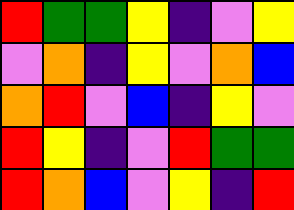[["red", "green", "green", "yellow", "indigo", "violet", "yellow"], ["violet", "orange", "indigo", "yellow", "violet", "orange", "blue"], ["orange", "red", "violet", "blue", "indigo", "yellow", "violet"], ["red", "yellow", "indigo", "violet", "red", "green", "green"], ["red", "orange", "blue", "violet", "yellow", "indigo", "red"]]